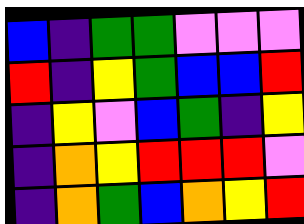[["blue", "indigo", "green", "green", "violet", "violet", "violet"], ["red", "indigo", "yellow", "green", "blue", "blue", "red"], ["indigo", "yellow", "violet", "blue", "green", "indigo", "yellow"], ["indigo", "orange", "yellow", "red", "red", "red", "violet"], ["indigo", "orange", "green", "blue", "orange", "yellow", "red"]]